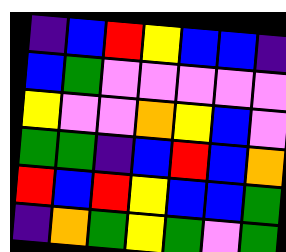[["indigo", "blue", "red", "yellow", "blue", "blue", "indigo"], ["blue", "green", "violet", "violet", "violet", "violet", "violet"], ["yellow", "violet", "violet", "orange", "yellow", "blue", "violet"], ["green", "green", "indigo", "blue", "red", "blue", "orange"], ["red", "blue", "red", "yellow", "blue", "blue", "green"], ["indigo", "orange", "green", "yellow", "green", "violet", "green"]]